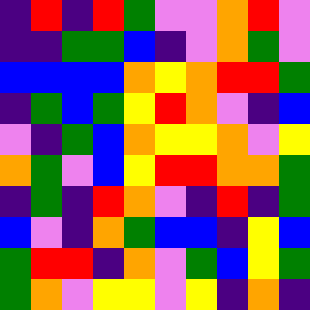[["indigo", "red", "indigo", "red", "green", "violet", "violet", "orange", "red", "violet"], ["indigo", "indigo", "green", "green", "blue", "indigo", "violet", "orange", "green", "violet"], ["blue", "blue", "blue", "blue", "orange", "yellow", "orange", "red", "red", "green"], ["indigo", "green", "blue", "green", "yellow", "red", "orange", "violet", "indigo", "blue"], ["violet", "indigo", "green", "blue", "orange", "yellow", "yellow", "orange", "violet", "yellow"], ["orange", "green", "violet", "blue", "yellow", "red", "red", "orange", "orange", "green"], ["indigo", "green", "indigo", "red", "orange", "violet", "indigo", "red", "indigo", "green"], ["blue", "violet", "indigo", "orange", "green", "blue", "blue", "indigo", "yellow", "blue"], ["green", "red", "red", "indigo", "orange", "violet", "green", "blue", "yellow", "green"], ["green", "orange", "violet", "yellow", "yellow", "violet", "yellow", "indigo", "orange", "indigo"]]